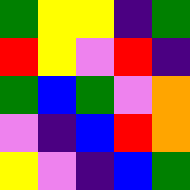[["green", "yellow", "yellow", "indigo", "green"], ["red", "yellow", "violet", "red", "indigo"], ["green", "blue", "green", "violet", "orange"], ["violet", "indigo", "blue", "red", "orange"], ["yellow", "violet", "indigo", "blue", "green"]]